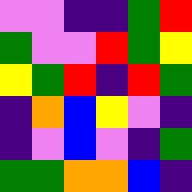[["violet", "violet", "indigo", "indigo", "green", "red"], ["green", "violet", "violet", "red", "green", "yellow"], ["yellow", "green", "red", "indigo", "red", "green"], ["indigo", "orange", "blue", "yellow", "violet", "indigo"], ["indigo", "violet", "blue", "violet", "indigo", "green"], ["green", "green", "orange", "orange", "blue", "indigo"]]